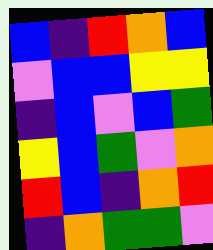[["blue", "indigo", "red", "orange", "blue"], ["violet", "blue", "blue", "yellow", "yellow"], ["indigo", "blue", "violet", "blue", "green"], ["yellow", "blue", "green", "violet", "orange"], ["red", "blue", "indigo", "orange", "red"], ["indigo", "orange", "green", "green", "violet"]]